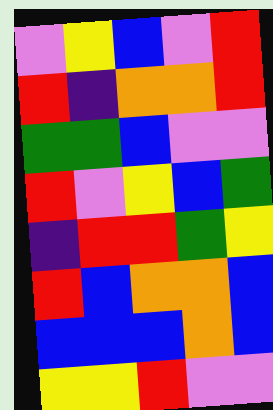[["violet", "yellow", "blue", "violet", "red"], ["red", "indigo", "orange", "orange", "red"], ["green", "green", "blue", "violet", "violet"], ["red", "violet", "yellow", "blue", "green"], ["indigo", "red", "red", "green", "yellow"], ["red", "blue", "orange", "orange", "blue"], ["blue", "blue", "blue", "orange", "blue"], ["yellow", "yellow", "red", "violet", "violet"]]